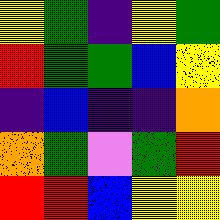[["yellow", "green", "indigo", "yellow", "green"], ["red", "green", "green", "blue", "yellow"], ["indigo", "blue", "indigo", "indigo", "orange"], ["orange", "green", "violet", "green", "red"], ["red", "red", "blue", "yellow", "yellow"]]